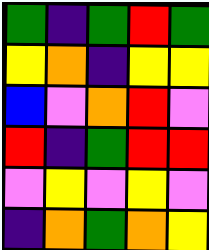[["green", "indigo", "green", "red", "green"], ["yellow", "orange", "indigo", "yellow", "yellow"], ["blue", "violet", "orange", "red", "violet"], ["red", "indigo", "green", "red", "red"], ["violet", "yellow", "violet", "yellow", "violet"], ["indigo", "orange", "green", "orange", "yellow"]]